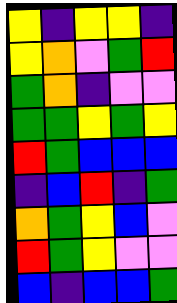[["yellow", "indigo", "yellow", "yellow", "indigo"], ["yellow", "orange", "violet", "green", "red"], ["green", "orange", "indigo", "violet", "violet"], ["green", "green", "yellow", "green", "yellow"], ["red", "green", "blue", "blue", "blue"], ["indigo", "blue", "red", "indigo", "green"], ["orange", "green", "yellow", "blue", "violet"], ["red", "green", "yellow", "violet", "violet"], ["blue", "indigo", "blue", "blue", "green"]]